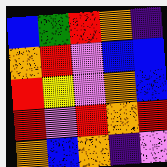[["blue", "green", "red", "orange", "indigo"], ["orange", "red", "violet", "blue", "blue"], ["red", "yellow", "violet", "orange", "blue"], ["red", "violet", "red", "orange", "red"], ["orange", "blue", "orange", "indigo", "violet"]]